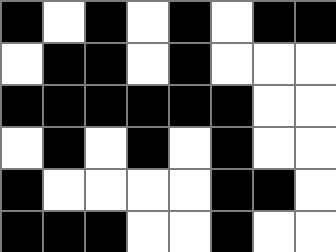[["black", "white", "black", "white", "black", "white", "black", "black"], ["white", "black", "black", "white", "black", "white", "white", "white"], ["black", "black", "black", "black", "black", "black", "white", "white"], ["white", "black", "white", "black", "white", "black", "white", "white"], ["black", "white", "white", "white", "white", "black", "black", "white"], ["black", "black", "black", "white", "white", "black", "white", "white"]]